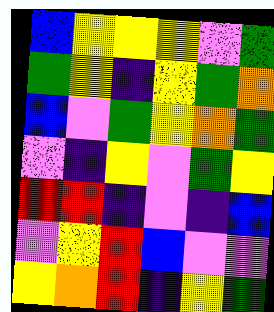[["blue", "yellow", "yellow", "yellow", "violet", "green"], ["green", "yellow", "indigo", "yellow", "green", "orange"], ["blue", "violet", "green", "yellow", "orange", "green"], ["violet", "indigo", "yellow", "violet", "green", "yellow"], ["red", "red", "indigo", "violet", "indigo", "blue"], ["violet", "yellow", "red", "blue", "violet", "violet"], ["yellow", "orange", "red", "indigo", "yellow", "green"]]